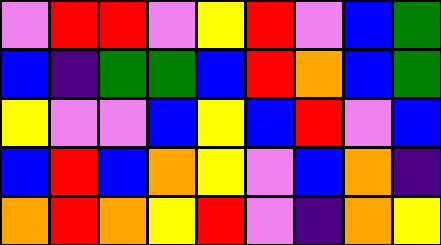[["violet", "red", "red", "violet", "yellow", "red", "violet", "blue", "green"], ["blue", "indigo", "green", "green", "blue", "red", "orange", "blue", "green"], ["yellow", "violet", "violet", "blue", "yellow", "blue", "red", "violet", "blue"], ["blue", "red", "blue", "orange", "yellow", "violet", "blue", "orange", "indigo"], ["orange", "red", "orange", "yellow", "red", "violet", "indigo", "orange", "yellow"]]